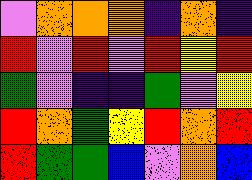[["violet", "orange", "orange", "orange", "indigo", "orange", "indigo"], ["red", "violet", "red", "violet", "red", "yellow", "red"], ["green", "violet", "indigo", "indigo", "green", "violet", "yellow"], ["red", "orange", "green", "yellow", "red", "orange", "red"], ["red", "green", "green", "blue", "violet", "orange", "blue"]]